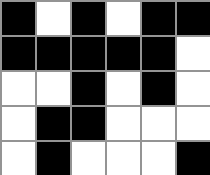[["black", "white", "black", "white", "black", "black"], ["black", "black", "black", "black", "black", "white"], ["white", "white", "black", "white", "black", "white"], ["white", "black", "black", "white", "white", "white"], ["white", "black", "white", "white", "white", "black"]]